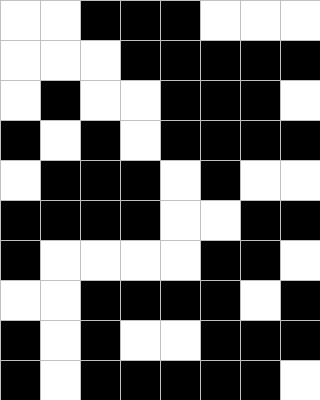[["white", "white", "black", "black", "black", "white", "white", "white"], ["white", "white", "white", "black", "black", "black", "black", "black"], ["white", "black", "white", "white", "black", "black", "black", "white"], ["black", "white", "black", "white", "black", "black", "black", "black"], ["white", "black", "black", "black", "white", "black", "white", "white"], ["black", "black", "black", "black", "white", "white", "black", "black"], ["black", "white", "white", "white", "white", "black", "black", "white"], ["white", "white", "black", "black", "black", "black", "white", "black"], ["black", "white", "black", "white", "white", "black", "black", "black"], ["black", "white", "black", "black", "black", "black", "black", "white"]]